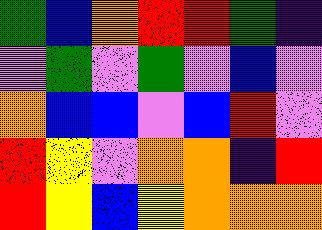[["green", "blue", "orange", "red", "red", "green", "indigo"], ["violet", "green", "violet", "green", "violet", "blue", "violet"], ["orange", "blue", "blue", "violet", "blue", "red", "violet"], ["red", "yellow", "violet", "orange", "orange", "indigo", "red"], ["red", "yellow", "blue", "yellow", "orange", "orange", "orange"]]